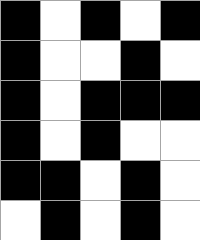[["black", "white", "black", "white", "black"], ["black", "white", "white", "black", "white"], ["black", "white", "black", "black", "black"], ["black", "white", "black", "white", "white"], ["black", "black", "white", "black", "white"], ["white", "black", "white", "black", "white"]]